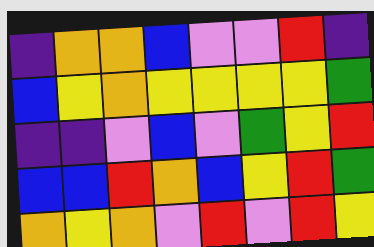[["indigo", "orange", "orange", "blue", "violet", "violet", "red", "indigo"], ["blue", "yellow", "orange", "yellow", "yellow", "yellow", "yellow", "green"], ["indigo", "indigo", "violet", "blue", "violet", "green", "yellow", "red"], ["blue", "blue", "red", "orange", "blue", "yellow", "red", "green"], ["orange", "yellow", "orange", "violet", "red", "violet", "red", "yellow"]]